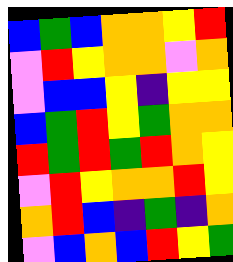[["blue", "green", "blue", "orange", "orange", "yellow", "red"], ["violet", "red", "yellow", "orange", "orange", "violet", "orange"], ["violet", "blue", "blue", "yellow", "indigo", "yellow", "yellow"], ["blue", "green", "red", "yellow", "green", "orange", "orange"], ["red", "green", "red", "green", "red", "orange", "yellow"], ["violet", "red", "yellow", "orange", "orange", "red", "yellow"], ["orange", "red", "blue", "indigo", "green", "indigo", "orange"], ["violet", "blue", "orange", "blue", "red", "yellow", "green"]]